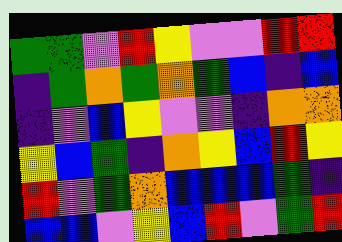[["green", "green", "violet", "red", "yellow", "violet", "violet", "red", "red"], ["indigo", "green", "orange", "green", "orange", "green", "blue", "indigo", "blue"], ["indigo", "violet", "blue", "yellow", "violet", "violet", "indigo", "orange", "orange"], ["yellow", "blue", "green", "indigo", "orange", "yellow", "blue", "red", "yellow"], ["red", "violet", "green", "orange", "blue", "blue", "blue", "green", "indigo"], ["blue", "blue", "violet", "yellow", "blue", "red", "violet", "green", "red"]]